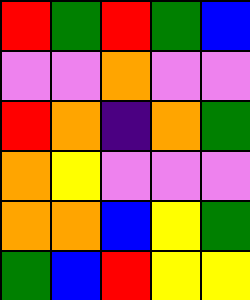[["red", "green", "red", "green", "blue"], ["violet", "violet", "orange", "violet", "violet"], ["red", "orange", "indigo", "orange", "green"], ["orange", "yellow", "violet", "violet", "violet"], ["orange", "orange", "blue", "yellow", "green"], ["green", "blue", "red", "yellow", "yellow"]]